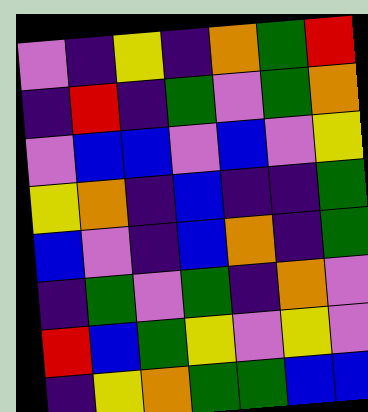[["violet", "indigo", "yellow", "indigo", "orange", "green", "red"], ["indigo", "red", "indigo", "green", "violet", "green", "orange"], ["violet", "blue", "blue", "violet", "blue", "violet", "yellow"], ["yellow", "orange", "indigo", "blue", "indigo", "indigo", "green"], ["blue", "violet", "indigo", "blue", "orange", "indigo", "green"], ["indigo", "green", "violet", "green", "indigo", "orange", "violet"], ["red", "blue", "green", "yellow", "violet", "yellow", "violet"], ["indigo", "yellow", "orange", "green", "green", "blue", "blue"]]